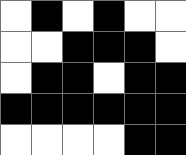[["white", "black", "white", "black", "white", "white"], ["white", "white", "black", "black", "black", "white"], ["white", "black", "black", "white", "black", "black"], ["black", "black", "black", "black", "black", "black"], ["white", "white", "white", "white", "black", "black"]]